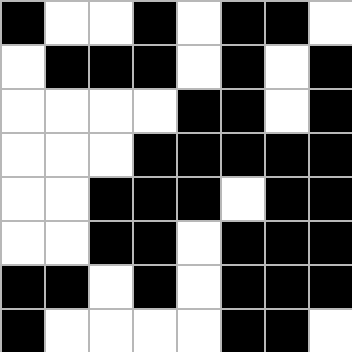[["black", "white", "white", "black", "white", "black", "black", "white"], ["white", "black", "black", "black", "white", "black", "white", "black"], ["white", "white", "white", "white", "black", "black", "white", "black"], ["white", "white", "white", "black", "black", "black", "black", "black"], ["white", "white", "black", "black", "black", "white", "black", "black"], ["white", "white", "black", "black", "white", "black", "black", "black"], ["black", "black", "white", "black", "white", "black", "black", "black"], ["black", "white", "white", "white", "white", "black", "black", "white"]]